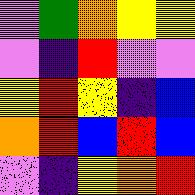[["violet", "green", "orange", "yellow", "yellow"], ["violet", "indigo", "red", "violet", "violet"], ["yellow", "red", "yellow", "indigo", "blue"], ["orange", "red", "blue", "red", "blue"], ["violet", "indigo", "yellow", "orange", "red"]]